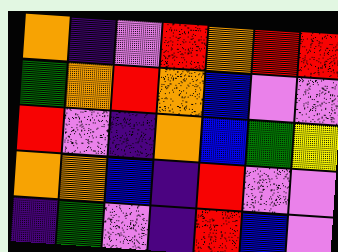[["orange", "indigo", "violet", "red", "orange", "red", "red"], ["green", "orange", "red", "orange", "blue", "violet", "violet"], ["red", "violet", "indigo", "orange", "blue", "green", "yellow"], ["orange", "orange", "blue", "indigo", "red", "violet", "violet"], ["indigo", "green", "violet", "indigo", "red", "blue", "violet"]]